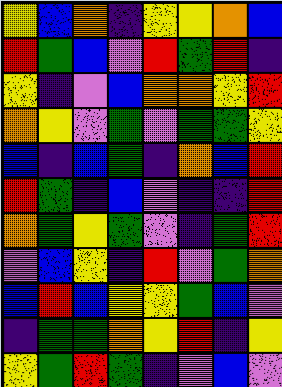[["yellow", "blue", "orange", "indigo", "yellow", "yellow", "orange", "blue"], ["red", "green", "blue", "violet", "red", "green", "red", "indigo"], ["yellow", "indigo", "violet", "blue", "orange", "orange", "yellow", "red"], ["orange", "yellow", "violet", "green", "violet", "green", "green", "yellow"], ["blue", "indigo", "blue", "green", "indigo", "orange", "blue", "red"], ["red", "green", "indigo", "blue", "violet", "indigo", "indigo", "red"], ["orange", "green", "yellow", "green", "violet", "indigo", "green", "red"], ["violet", "blue", "yellow", "indigo", "red", "violet", "green", "orange"], ["blue", "red", "blue", "yellow", "yellow", "green", "blue", "violet"], ["indigo", "green", "green", "orange", "yellow", "red", "indigo", "yellow"], ["yellow", "green", "red", "green", "indigo", "violet", "blue", "violet"]]